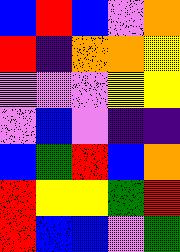[["blue", "red", "blue", "violet", "orange"], ["red", "indigo", "orange", "orange", "yellow"], ["violet", "violet", "violet", "yellow", "yellow"], ["violet", "blue", "violet", "indigo", "indigo"], ["blue", "green", "red", "blue", "orange"], ["red", "yellow", "yellow", "green", "red"], ["red", "blue", "blue", "violet", "green"]]